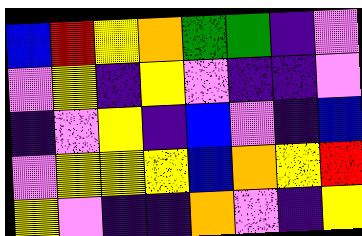[["blue", "red", "yellow", "orange", "green", "green", "indigo", "violet"], ["violet", "yellow", "indigo", "yellow", "violet", "indigo", "indigo", "violet"], ["indigo", "violet", "yellow", "indigo", "blue", "violet", "indigo", "blue"], ["violet", "yellow", "yellow", "yellow", "blue", "orange", "yellow", "red"], ["yellow", "violet", "indigo", "indigo", "orange", "violet", "indigo", "yellow"]]